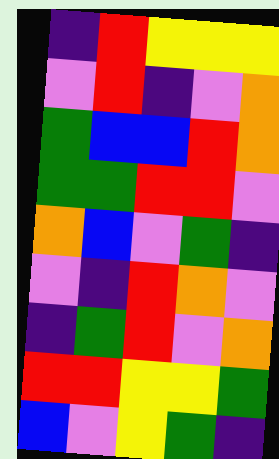[["indigo", "red", "yellow", "yellow", "yellow"], ["violet", "red", "indigo", "violet", "orange"], ["green", "blue", "blue", "red", "orange"], ["green", "green", "red", "red", "violet"], ["orange", "blue", "violet", "green", "indigo"], ["violet", "indigo", "red", "orange", "violet"], ["indigo", "green", "red", "violet", "orange"], ["red", "red", "yellow", "yellow", "green"], ["blue", "violet", "yellow", "green", "indigo"]]